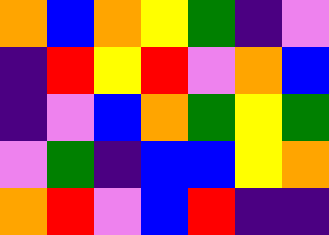[["orange", "blue", "orange", "yellow", "green", "indigo", "violet"], ["indigo", "red", "yellow", "red", "violet", "orange", "blue"], ["indigo", "violet", "blue", "orange", "green", "yellow", "green"], ["violet", "green", "indigo", "blue", "blue", "yellow", "orange"], ["orange", "red", "violet", "blue", "red", "indigo", "indigo"]]